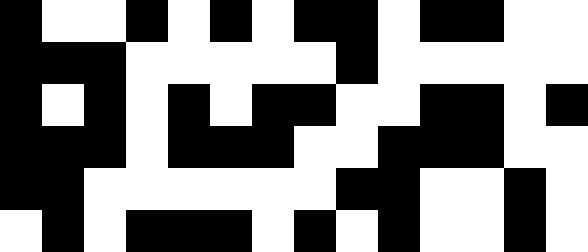[["black", "white", "white", "black", "white", "black", "white", "black", "black", "white", "black", "black", "white", "white"], ["black", "black", "black", "white", "white", "white", "white", "white", "black", "white", "white", "white", "white", "white"], ["black", "white", "black", "white", "black", "white", "black", "black", "white", "white", "black", "black", "white", "black"], ["black", "black", "black", "white", "black", "black", "black", "white", "white", "black", "black", "black", "white", "white"], ["black", "black", "white", "white", "white", "white", "white", "white", "black", "black", "white", "white", "black", "white"], ["white", "black", "white", "black", "black", "black", "white", "black", "white", "black", "white", "white", "black", "white"]]